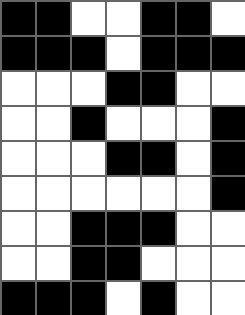[["black", "black", "white", "white", "black", "black", "white"], ["black", "black", "black", "white", "black", "black", "black"], ["white", "white", "white", "black", "black", "white", "white"], ["white", "white", "black", "white", "white", "white", "black"], ["white", "white", "white", "black", "black", "white", "black"], ["white", "white", "white", "white", "white", "white", "black"], ["white", "white", "black", "black", "black", "white", "white"], ["white", "white", "black", "black", "white", "white", "white"], ["black", "black", "black", "white", "black", "white", "white"]]